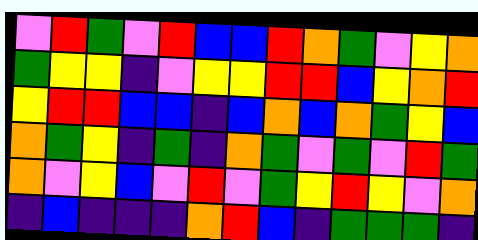[["violet", "red", "green", "violet", "red", "blue", "blue", "red", "orange", "green", "violet", "yellow", "orange"], ["green", "yellow", "yellow", "indigo", "violet", "yellow", "yellow", "red", "red", "blue", "yellow", "orange", "red"], ["yellow", "red", "red", "blue", "blue", "indigo", "blue", "orange", "blue", "orange", "green", "yellow", "blue"], ["orange", "green", "yellow", "indigo", "green", "indigo", "orange", "green", "violet", "green", "violet", "red", "green"], ["orange", "violet", "yellow", "blue", "violet", "red", "violet", "green", "yellow", "red", "yellow", "violet", "orange"], ["indigo", "blue", "indigo", "indigo", "indigo", "orange", "red", "blue", "indigo", "green", "green", "green", "indigo"]]